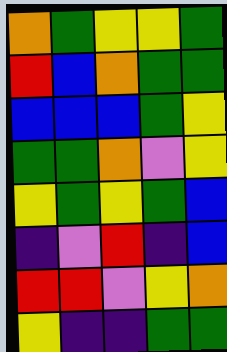[["orange", "green", "yellow", "yellow", "green"], ["red", "blue", "orange", "green", "green"], ["blue", "blue", "blue", "green", "yellow"], ["green", "green", "orange", "violet", "yellow"], ["yellow", "green", "yellow", "green", "blue"], ["indigo", "violet", "red", "indigo", "blue"], ["red", "red", "violet", "yellow", "orange"], ["yellow", "indigo", "indigo", "green", "green"]]